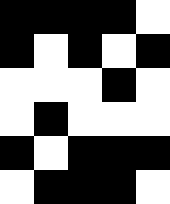[["black", "black", "black", "black", "white"], ["black", "white", "black", "white", "black"], ["white", "white", "white", "black", "white"], ["white", "black", "white", "white", "white"], ["black", "white", "black", "black", "black"], ["white", "black", "black", "black", "white"]]